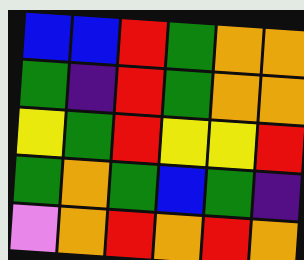[["blue", "blue", "red", "green", "orange", "orange"], ["green", "indigo", "red", "green", "orange", "orange"], ["yellow", "green", "red", "yellow", "yellow", "red"], ["green", "orange", "green", "blue", "green", "indigo"], ["violet", "orange", "red", "orange", "red", "orange"]]